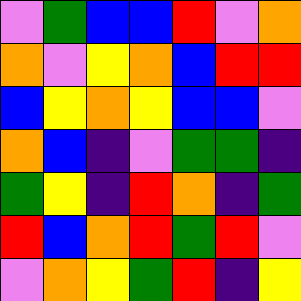[["violet", "green", "blue", "blue", "red", "violet", "orange"], ["orange", "violet", "yellow", "orange", "blue", "red", "red"], ["blue", "yellow", "orange", "yellow", "blue", "blue", "violet"], ["orange", "blue", "indigo", "violet", "green", "green", "indigo"], ["green", "yellow", "indigo", "red", "orange", "indigo", "green"], ["red", "blue", "orange", "red", "green", "red", "violet"], ["violet", "orange", "yellow", "green", "red", "indigo", "yellow"]]